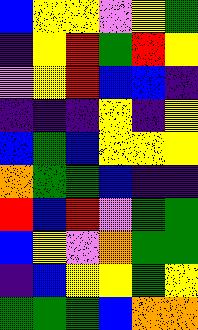[["blue", "yellow", "yellow", "violet", "yellow", "green"], ["indigo", "yellow", "red", "green", "red", "yellow"], ["violet", "yellow", "red", "blue", "blue", "indigo"], ["indigo", "indigo", "indigo", "yellow", "indigo", "yellow"], ["blue", "green", "blue", "yellow", "yellow", "yellow"], ["orange", "green", "green", "blue", "indigo", "indigo"], ["red", "blue", "red", "violet", "green", "green"], ["blue", "yellow", "violet", "orange", "green", "green"], ["indigo", "blue", "yellow", "yellow", "green", "yellow"], ["green", "green", "green", "blue", "orange", "orange"]]